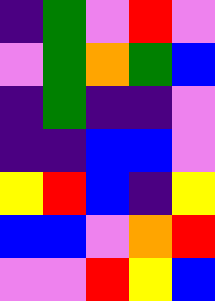[["indigo", "green", "violet", "red", "violet"], ["violet", "green", "orange", "green", "blue"], ["indigo", "green", "indigo", "indigo", "violet"], ["indigo", "indigo", "blue", "blue", "violet"], ["yellow", "red", "blue", "indigo", "yellow"], ["blue", "blue", "violet", "orange", "red"], ["violet", "violet", "red", "yellow", "blue"]]